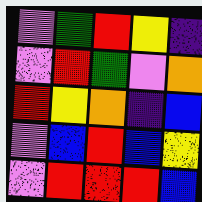[["violet", "green", "red", "yellow", "indigo"], ["violet", "red", "green", "violet", "orange"], ["red", "yellow", "orange", "indigo", "blue"], ["violet", "blue", "red", "blue", "yellow"], ["violet", "red", "red", "red", "blue"]]